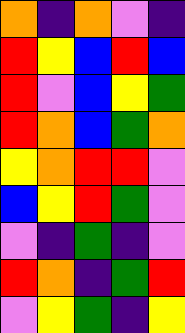[["orange", "indigo", "orange", "violet", "indigo"], ["red", "yellow", "blue", "red", "blue"], ["red", "violet", "blue", "yellow", "green"], ["red", "orange", "blue", "green", "orange"], ["yellow", "orange", "red", "red", "violet"], ["blue", "yellow", "red", "green", "violet"], ["violet", "indigo", "green", "indigo", "violet"], ["red", "orange", "indigo", "green", "red"], ["violet", "yellow", "green", "indigo", "yellow"]]